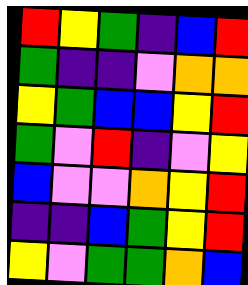[["red", "yellow", "green", "indigo", "blue", "red"], ["green", "indigo", "indigo", "violet", "orange", "orange"], ["yellow", "green", "blue", "blue", "yellow", "red"], ["green", "violet", "red", "indigo", "violet", "yellow"], ["blue", "violet", "violet", "orange", "yellow", "red"], ["indigo", "indigo", "blue", "green", "yellow", "red"], ["yellow", "violet", "green", "green", "orange", "blue"]]